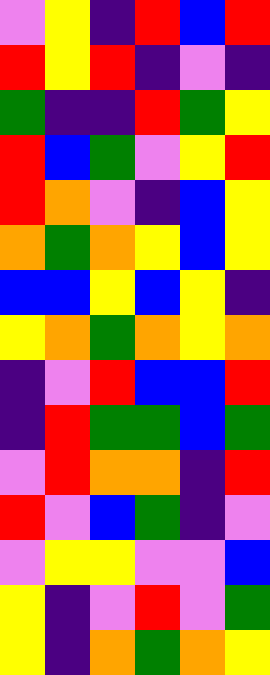[["violet", "yellow", "indigo", "red", "blue", "red"], ["red", "yellow", "red", "indigo", "violet", "indigo"], ["green", "indigo", "indigo", "red", "green", "yellow"], ["red", "blue", "green", "violet", "yellow", "red"], ["red", "orange", "violet", "indigo", "blue", "yellow"], ["orange", "green", "orange", "yellow", "blue", "yellow"], ["blue", "blue", "yellow", "blue", "yellow", "indigo"], ["yellow", "orange", "green", "orange", "yellow", "orange"], ["indigo", "violet", "red", "blue", "blue", "red"], ["indigo", "red", "green", "green", "blue", "green"], ["violet", "red", "orange", "orange", "indigo", "red"], ["red", "violet", "blue", "green", "indigo", "violet"], ["violet", "yellow", "yellow", "violet", "violet", "blue"], ["yellow", "indigo", "violet", "red", "violet", "green"], ["yellow", "indigo", "orange", "green", "orange", "yellow"]]